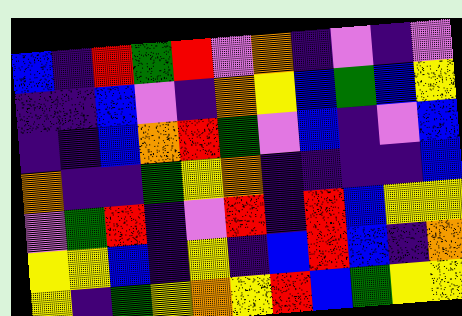[["blue", "indigo", "red", "green", "red", "violet", "orange", "indigo", "violet", "indigo", "violet"], ["indigo", "indigo", "blue", "violet", "indigo", "orange", "yellow", "blue", "green", "blue", "yellow"], ["indigo", "indigo", "blue", "orange", "red", "green", "violet", "blue", "indigo", "violet", "blue"], ["orange", "indigo", "indigo", "green", "yellow", "orange", "indigo", "indigo", "indigo", "indigo", "blue"], ["violet", "green", "red", "indigo", "violet", "red", "indigo", "red", "blue", "yellow", "yellow"], ["yellow", "yellow", "blue", "indigo", "yellow", "indigo", "blue", "red", "blue", "indigo", "orange"], ["yellow", "indigo", "green", "yellow", "orange", "yellow", "red", "blue", "green", "yellow", "yellow"]]